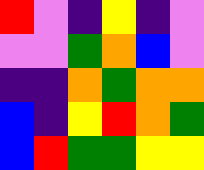[["red", "violet", "indigo", "yellow", "indigo", "violet"], ["violet", "violet", "green", "orange", "blue", "violet"], ["indigo", "indigo", "orange", "green", "orange", "orange"], ["blue", "indigo", "yellow", "red", "orange", "green"], ["blue", "red", "green", "green", "yellow", "yellow"]]